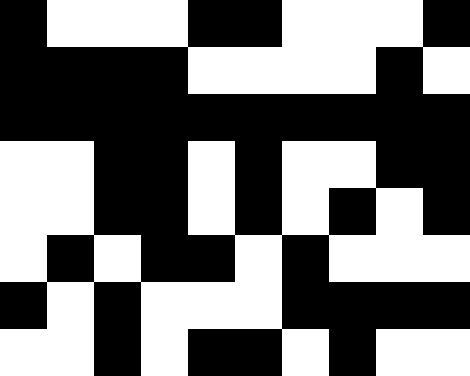[["black", "white", "white", "white", "black", "black", "white", "white", "white", "black"], ["black", "black", "black", "black", "white", "white", "white", "white", "black", "white"], ["black", "black", "black", "black", "black", "black", "black", "black", "black", "black"], ["white", "white", "black", "black", "white", "black", "white", "white", "black", "black"], ["white", "white", "black", "black", "white", "black", "white", "black", "white", "black"], ["white", "black", "white", "black", "black", "white", "black", "white", "white", "white"], ["black", "white", "black", "white", "white", "white", "black", "black", "black", "black"], ["white", "white", "black", "white", "black", "black", "white", "black", "white", "white"]]